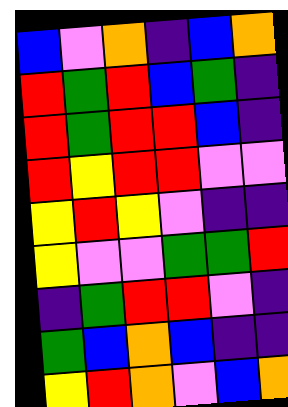[["blue", "violet", "orange", "indigo", "blue", "orange"], ["red", "green", "red", "blue", "green", "indigo"], ["red", "green", "red", "red", "blue", "indigo"], ["red", "yellow", "red", "red", "violet", "violet"], ["yellow", "red", "yellow", "violet", "indigo", "indigo"], ["yellow", "violet", "violet", "green", "green", "red"], ["indigo", "green", "red", "red", "violet", "indigo"], ["green", "blue", "orange", "blue", "indigo", "indigo"], ["yellow", "red", "orange", "violet", "blue", "orange"]]